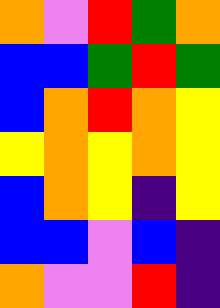[["orange", "violet", "red", "green", "orange"], ["blue", "blue", "green", "red", "green"], ["blue", "orange", "red", "orange", "yellow"], ["yellow", "orange", "yellow", "orange", "yellow"], ["blue", "orange", "yellow", "indigo", "yellow"], ["blue", "blue", "violet", "blue", "indigo"], ["orange", "violet", "violet", "red", "indigo"]]